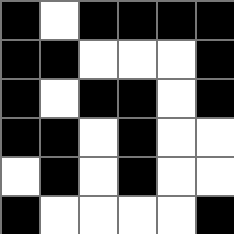[["black", "white", "black", "black", "black", "black"], ["black", "black", "white", "white", "white", "black"], ["black", "white", "black", "black", "white", "black"], ["black", "black", "white", "black", "white", "white"], ["white", "black", "white", "black", "white", "white"], ["black", "white", "white", "white", "white", "black"]]